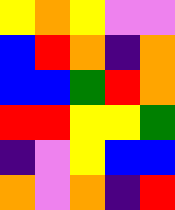[["yellow", "orange", "yellow", "violet", "violet"], ["blue", "red", "orange", "indigo", "orange"], ["blue", "blue", "green", "red", "orange"], ["red", "red", "yellow", "yellow", "green"], ["indigo", "violet", "yellow", "blue", "blue"], ["orange", "violet", "orange", "indigo", "red"]]